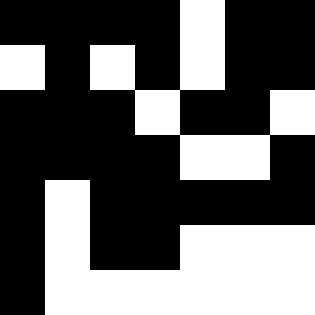[["black", "black", "black", "black", "white", "black", "black"], ["white", "black", "white", "black", "white", "black", "black"], ["black", "black", "black", "white", "black", "black", "white"], ["black", "black", "black", "black", "white", "white", "black"], ["black", "white", "black", "black", "black", "black", "black"], ["black", "white", "black", "black", "white", "white", "white"], ["black", "white", "white", "white", "white", "white", "white"]]